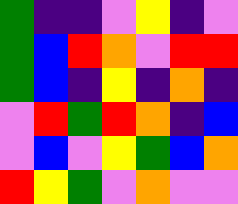[["green", "indigo", "indigo", "violet", "yellow", "indigo", "violet"], ["green", "blue", "red", "orange", "violet", "red", "red"], ["green", "blue", "indigo", "yellow", "indigo", "orange", "indigo"], ["violet", "red", "green", "red", "orange", "indigo", "blue"], ["violet", "blue", "violet", "yellow", "green", "blue", "orange"], ["red", "yellow", "green", "violet", "orange", "violet", "violet"]]